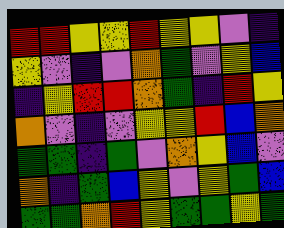[["red", "red", "yellow", "yellow", "red", "yellow", "yellow", "violet", "indigo"], ["yellow", "violet", "indigo", "violet", "orange", "green", "violet", "yellow", "blue"], ["indigo", "yellow", "red", "red", "orange", "green", "indigo", "red", "yellow"], ["orange", "violet", "indigo", "violet", "yellow", "yellow", "red", "blue", "orange"], ["green", "green", "indigo", "green", "violet", "orange", "yellow", "blue", "violet"], ["orange", "indigo", "green", "blue", "yellow", "violet", "yellow", "green", "blue"], ["green", "green", "orange", "red", "yellow", "green", "green", "yellow", "green"]]